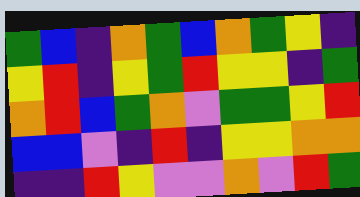[["green", "blue", "indigo", "orange", "green", "blue", "orange", "green", "yellow", "indigo"], ["yellow", "red", "indigo", "yellow", "green", "red", "yellow", "yellow", "indigo", "green"], ["orange", "red", "blue", "green", "orange", "violet", "green", "green", "yellow", "red"], ["blue", "blue", "violet", "indigo", "red", "indigo", "yellow", "yellow", "orange", "orange"], ["indigo", "indigo", "red", "yellow", "violet", "violet", "orange", "violet", "red", "green"]]